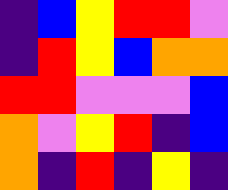[["indigo", "blue", "yellow", "red", "red", "violet"], ["indigo", "red", "yellow", "blue", "orange", "orange"], ["red", "red", "violet", "violet", "violet", "blue"], ["orange", "violet", "yellow", "red", "indigo", "blue"], ["orange", "indigo", "red", "indigo", "yellow", "indigo"]]